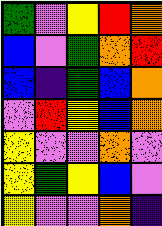[["green", "violet", "yellow", "red", "orange"], ["blue", "violet", "green", "orange", "red"], ["blue", "indigo", "green", "blue", "orange"], ["violet", "red", "yellow", "blue", "orange"], ["yellow", "violet", "violet", "orange", "violet"], ["yellow", "green", "yellow", "blue", "violet"], ["yellow", "violet", "violet", "orange", "indigo"]]